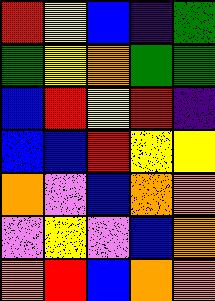[["red", "yellow", "blue", "indigo", "green"], ["green", "yellow", "orange", "green", "green"], ["blue", "red", "yellow", "red", "indigo"], ["blue", "blue", "red", "yellow", "yellow"], ["orange", "violet", "blue", "orange", "orange"], ["violet", "yellow", "violet", "blue", "orange"], ["orange", "red", "blue", "orange", "orange"]]